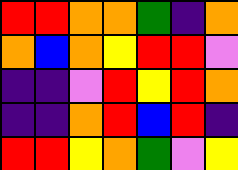[["red", "red", "orange", "orange", "green", "indigo", "orange"], ["orange", "blue", "orange", "yellow", "red", "red", "violet"], ["indigo", "indigo", "violet", "red", "yellow", "red", "orange"], ["indigo", "indigo", "orange", "red", "blue", "red", "indigo"], ["red", "red", "yellow", "orange", "green", "violet", "yellow"]]